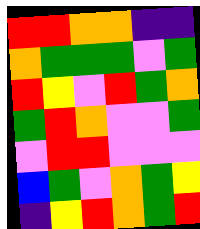[["red", "red", "orange", "orange", "indigo", "indigo"], ["orange", "green", "green", "green", "violet", "green"], ["red", "yellow", "violet", "red", "green", "orange"], ["green", "red", "orange", "violet", "violet", "green"], ["violet", "red", "red", "violet", "violet", "violet"], ["blue", "green", "violet", "orange", "green", "yellow"], ["indigo", "yellow", "red", "orange", "green", "red"]]